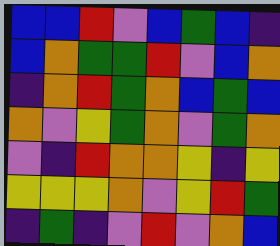[["blue", "blue", "red", "violet", "blue", "green", "blue", "indigo"], ["blue", "orange", "green", "green", "red", "violet", "blue", "orange"], ["indigo", "orange", "red", "green", "orange", "blue", "green", "blue"], ["orange", "violet", "yellow", "green", "orange", "violet", "green", "orange"], ["violet", "indigo", "red", "orange", "orange", "yellow", "indigo", "yellow"], ["yellow", "yellow", "yellow", "orange", "violet", "yellow", "red", "green"], ["indigo", "green", "indigo", "violet", "red", "violet", "orange", "blue"]]